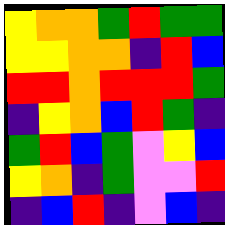[["yellow", "orange", "orange", "green", "red", "green", "green"], ["yellow", "yellow", "orange", "orange", "indigo", "red", "blue"], ["red", "red", "orange", "red", "red", "red", "green"], ["indigo", "yellow", "orange", "blue", "red", "green", "indigo"], ["green", "red", "blue", "green", "violet", "yellow", "blue"], ["yellow", "orange", "indigo", "green", "violet", "violet", "red"], ["indigo", "blue", "red", "indigo", "violet", "blue", "indigo"]]